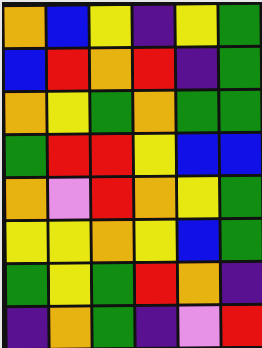[["orange", "blue", "yellow", "indigo", "yellow", "green"], ["blue", "red", "orange", "red", "indigo", "green"], ["orange", "yellow", "green", "orange", "green", "green"], ["green", "red", "red", "yellow", "blue", "blue"], ["orange", "violet", "red", "orange", "yellow", "green"], ["yellow", "yellow", "orange", "yellow", "blue", "green"], ["green", "yellow", "green", "red", "orange", "indigo"], ["indigo", "orange", "green", "indigo", "violet", "red"]]